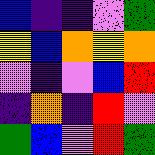[["blue", "indigo", "indigo", "violet", "green"], ["yellow", "blue", "orange", "yellow", "orange"], ["violet", "indigo", "violet", "blue", "red"], ["indigo", "orange", "indigo", "red", "violet"], ["green", "blue", "violet", "red", "green"]]